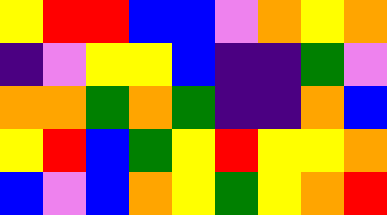[["yellow", "red", "red", "blue", "blue", "violet", "orange", "yellow", "orange"], ["indigo", "violet", "yellow", "yellow", "blue", "indigo", "indigo", "green", "violet"], ["orange", "orange", "green", "orange", "green", "indigo", "indigo", "orange", "blue"], ["yellow", "red", "blue", "green", "yellow", "red", "yellow", "yellow", "orange"], ["blue", "violet", "blue", "orange", "yellow", "green", "yellow", "orange", "red"]]